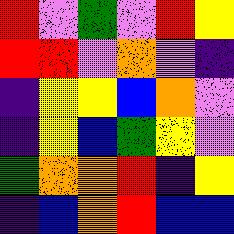[["red", "violet", "green", "violet", "red", "yellow"], ["red", "red", "violet", "orange", "violet", "indigo"], ["indigo", "yellow", "yellow", "blue", "orange", "violet"], ["indigo", "yellow", "blue", "green", "yellow", "violet"], ["green", "orange", "orange", "red", "indigo", "yellow"], ["indigo", "blue", "orange", "red", "blue", "blue"]]